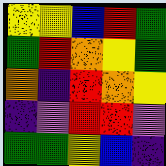[["yellow", "yellow", "blue", "red", "green"], ["green", "red", "orange", "yellow", "green"], ["orange", "indigo", "red", "orange", "yellow"], ["indigo", "violet", "red", "red", "violet"], ["green", "green", "yellow", "blue", "indigo"]]